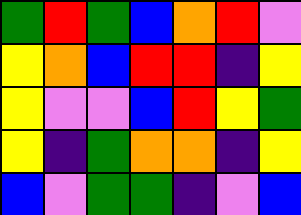[["green", "red", "green", "blue", "orange", "red", "violet"], ["yellow", "orange", "blue", "red", "red", "indigo", "yellow"], ["yellow", "violet", "violet", "blue", "red", "yellow", "green"], ["yellow", "indigo", "green", "orange", "orange", "indigo", "yellow"], ["blue", "violet", "green", "green", "indigo", "violet", "blue"]]